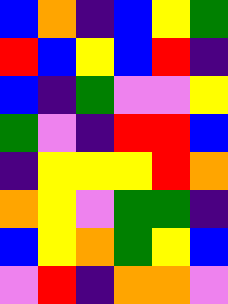[["blue", "orange", "indigo", "blue", "yellow", "green"], ["red", "blue", "yellow", "blue", "red", "indigo"], ["blue", "indigo", "green", "violet", "violet", "yellow"], ["green", "violet", "indigo", "red", "red", "blue"], ["indigo", "yellow", "yellow", "yellow", "red", "orange"], ["orange", "yellow", "violet", "green", "green", "indigo"], ["blue", "yellow", "orange", "green", "yellow", "blue"], ["violet", "red", "indigo", "orange", "orange", "violet"]]